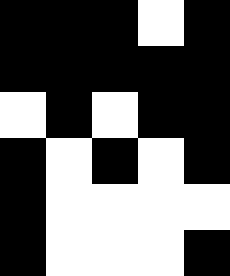[["black", "black", "black", "white", "black"], ["black", "black", "black", "black", "black"], ["white", "black", "white", "black", "black"], ["black", "white", "black", "white", "black"], ["black", "white", "white", "white", "white"], ["black", "white", "white", "white", "black"]]